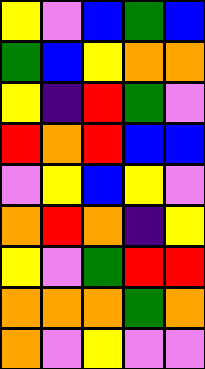[["yellow", "violet", "blue", "green", "blue"], ["green", "blue", "yellow", "orange", "orange"], ["yellow", "indigo", "red", "green", "violet"], ["red", "orange", "red", "blue", "blue"], ["violet", "yellow", "blue", "yellow", "violet"], ["orange", "red", "orange", "indigo", "yellow"], ["yellow", "violet", "green", "red", "red"], ["orange", "orange", "orange", "green", "orange"], ["orange", "violet", "yellow", "violet", "violet"]]